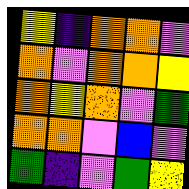[["yellow", "indigo", "orange", "orange", "violet"], ["orange", "violet", "orange", "orange", "yellow"], ["orange", "yellow", "orange", "violet", "green"], ["orange", "orange", "violet", "blue", "violet"], ["green", "indigo", "violet", "green", "yellow"]]